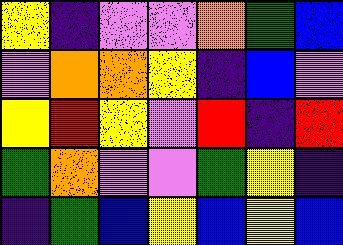[["yellow", "indigo", "violet", "violet", "orange", "green", "blue"], ["violet", "orange", "orange", "yellow", "indigo", "blue", "violet"], ["yellow", "red", "yellow", "violet", "red", "indigo", "red"], ["green", "orange", "violet", "violet", "green", "yellow", "indigo"], ["indigo", "green", "blue", "yellow", "blue", "yellow", "blue"]]